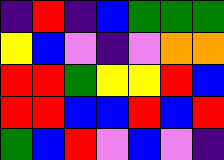[["indigo", "red", "indigo", "blue", "green", "green", "green"], ["yellow", "blue", "violet", "indigo", "violet", "orange", "orange"], ["red", "red", "green", "yellow", "yellow", "red", "blue"], ["red", "red", "blue", "blue", "red", "blue", "red"], ["green", "blue", "red", "violet", "blue", "violet", "indigo"]]